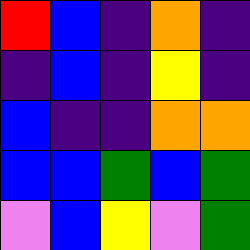[["red", "blue", "indigo", "orange", "indigo"], ["indigo", "blue", "indigo", "yellow", "indigo"], ["blue", "indigo", "indigo", "orange", "orange"], ["blue", "blue", "green", "blue", "green"], ["violet", "blue", "yellow", "violet", "green"]]